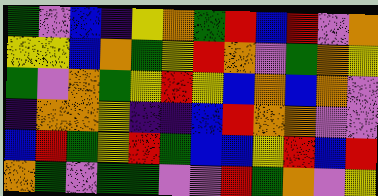[["green", "violet", "blue", "indigo", "yellow", "orange", "green", "red", "blue", "red", "violet", "orange"], ["yellow", "yellow", "blue", "orange", "green", "yellow", "red", "orange", "violet", "green", "orange", "yellow"], ["green", "violet", "orange", "green", "yellow", "red", "yellow", "blue", "orange", "blue", "orange", "violet"], ["indigo", "orange", "orange", "yellow", "indigo", "indigo", "blue", "red", "orange", "orange", "violet", "violet"], ["blue", "red", "green", "yellow", "red", "green", "blue", "blue", "yellow", "red", "blue", "red"], ["orange", "green", "violet", "green", "green", "violet", "violet", "red", "green", "orange", "violet", "yellow"]]